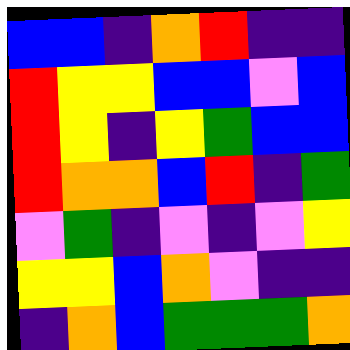[["blue", "blue", "indigo", "orange", "red", "indigo", "indigo"], ["red", "yellow", "yellow", "blue", "blue", "violet", "blue"], ["red", "yellow", "indigo", "yellow", "green", "blue", "blue"], ["red", "orange", "orange", "blue", "red", "indigo", "green"], ["violet", "green", "indigo", "violet", "indigo", "violet", "yellow"], ["yellow", "yellow", "blue", "orange", "violet", "indigo", "indigo"], ["indigo", "orange", "blue", "green", "green", "green", "orange"]]